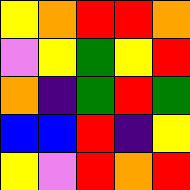[["yellow", "orange", "red", "red", "orange"], ["violet", "yellow", "green", "yellow", "red"], ["orange", "indigo", "green", "red", "green"], ["blue", "blue", "red", "indigo", "yellow"], ["yellow", "violet", "red", "orange", "red"]]